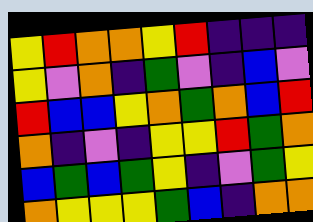[["yellow", "red", "orange", "orange", "yellow", "red", "indigo", "indigo", "indigo"], ["yellow", "violet", "orange", "indigo", "green", "violet", "indigo", "blue", "violet"], ["red", "blue", "blue", "yellow", "orange", "green", "orange", "blue", "red"], ["orange", "indigo", "violet", "indigo", "yellow", "yellow", "red", "green", "orange"], ["blue", "green", "blue", "green", "yellow", "indigo", "violet", "green", "yellow"], ["orange", "yellow", "yellow", "yellow", "green", "blue", "indigo", "orange", "orange"]]